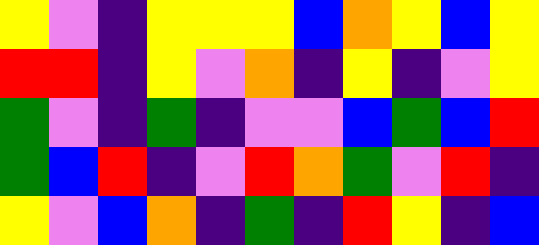[["yellow", "violet", "indigo", "yellow", "yellow", "yellow", "blue", "orange", "yellow", "blue", "yellow"], ["red", "red", "indigo", "yellow", "violet", "orange", "indigo", "yellow", "indigo", "violet", "yellow"], ["green", "violet", "indigo", "green", "indigo", "violet", "violet", "blue", "green", "blue", "red"], ["green", "blue", "red", "indigo", "violet", "red", "orange", "green", "violet", "red", "indigo"], ["yellow", "violet", "blue", "orange", "indigo", "green", "indigo", "red", "yellow", "indigo", "blue"]]